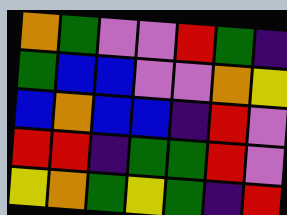[["orange", "green", "violet", "violet", "red", "green", "indigo"], ["green", "blue", "blue", "violet", "violet", "orange", "yellow"], ["blue", "orange", "blue", "blue", "indigo", "red", "violet"], ["red", "red", "indigo", "green", "green", "red", "violet"], ["yellow", "orange", "green", "yellow", "green", "indigo", "red"]]